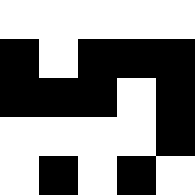[["white", "white", "white", "white", "white"], ["black", "white", "black", "black", "black"], ["black", "black", "black", "white", "black"], ["white", "white", "white", "white", "black"], ["white", "black", "white", "black", "white"]]